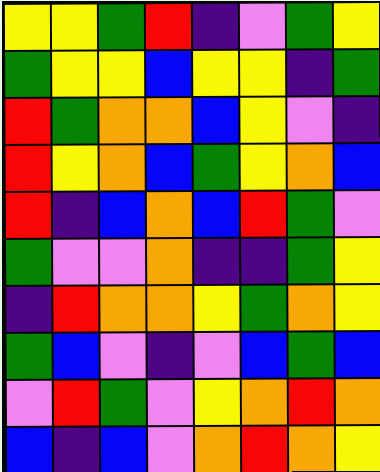[["yellow", "yellow", "green", "red", "indigo", "violet", "green", "yellow"], ["green", "yellow", "yellow", "blue", "yellow", "yellow", "indigo", "green"], ["red", "green", "orange", "orange", "blue", "yellow", "violet", "indigo"], ["red", "yellow", "orange", "blue", "green", "yellow", "orange", "blue"], ["red", "indigo", "blue", "orange", "blue", "red", "green", "violet"], ["green", "violet", "violet", "orange", "indigo", "indigo", "green", "yellow"], ["indigo", "red", "orange", "orange", "yellow", "green", "orange", "yellow"], ["green", "blue", "violet", "indigo", "violet", "blue", "green", "blue"], ["violet", "red", "green", "violet", "yellow", "orange", "red", "orange"], ["blue", "indigo", "blue", "violet", "orange", "red", "orange", "yellow"]]